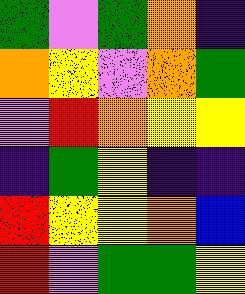[["green", "violet", "green", "orange", "indigo"], ["orange", "yellow", "violet", "orange", "green"], ["violet", "red", "orange", "yellow", "yellow"], ["indigo", "green", "yellow", "indigo", "indigo"], ["red", "yellow", "yellow", "orange", "blue"], ["red", "violet", "green", "green", "yellow"]]